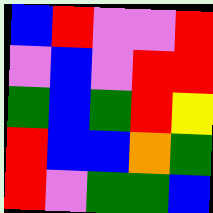[["blue", "red", "violet", "violet", "red"], ["violet", "blue", "violet", "red", "red"], ["green", "blue", "green", "red", "yellow"], ["red", "blue", "blue", "orange", "green"], ["red", "violet", "green", "green", "blue"]]